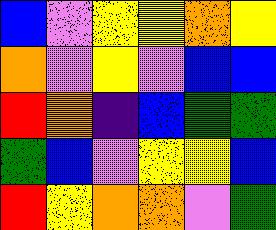[["blue", "violet", "yellow", "yellow", "orange", "yellow"], ["orange", "violet", "yellow", "violet", "blue", "blue"], ["red", "orange", "indigo", "blue", "green", "green"], ["green", "blue", "violet", "yellow", "yellow", "blue"], ["red", "yellow", "orange", "orange", "violet", "green"]]